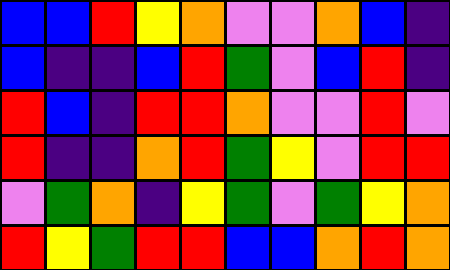[["blue", "blue", "red", "yellow", "orange", "violet", "violet", "orange", "blue", "indigo"], ["blue", "indigo", "indigo", "blue", "red", "green", "violet", "blue", "red", "indigo"], ["red", "blue", "indigo", "red", "red", "orange", "violet", "violet", "red", "violet"], ["red", "indigo", "indigo", "orange", "red", "green", "yellow", "violet", "red", "red"], ["violet", "green", "orange", "indigo", "yellow", "green", "violet", "green", "yellow", "orange"], ["red", "yellow", "green", "red", "red", "blue", "blue", "orange", "red", "orange"]]